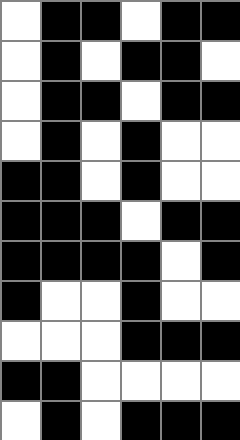[["white", "black", "black", "white", "black", "black"], ["white", "black", "white", "black", "black", "white"], ["white", "black", "black", "white", "black", "black"], ["white", "black", "white", "black", "white", "white"], ["black", "black", "white", "black", "white", "white"], ["black", "black", "black", "white", "black", "black"], ["black", "black", "black", "black", "white", "black"], ["black", "white", "white", "black", "white", "white"], ["white", "white", "white", "black", "black", "black"], ["black", "black", "white", "white", "white", "white"], ["white", "black", "white", "black", "black", "black"]]